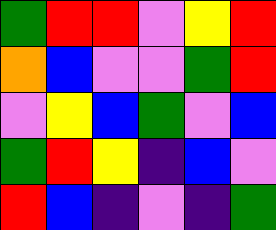[["green", "red", "red", "violet", "yellow", "red"], ["orange", "blue", "violet", "violet", "green", "red"], ["violet", "yellow", "blue", "green", "violet", "blue"], ["green", "red", "yellow", "indigo", "blue", "violet"], ["red", "blue", "indigo", "violet", "indigo", "green"]]